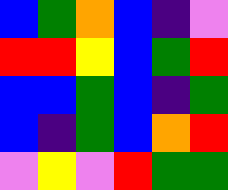[["blue", "green", "orange", "blue", "indigo", "violet"], ["red", "red", "yellow", "blue", "green", "red"], ["blue", "blue", "green", "blue", "indigo", "green"], ["blue", "indigo", "green", "blue", "orange", "red"], ["violet", "yellow", "violet", "red", "green", "green"]]